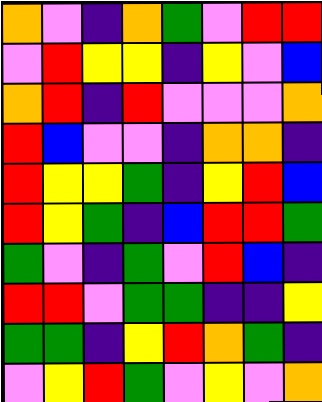[["orange", "violet", "indigo", "orange", "green", "violet", "red", "red"], ["violet", "red", "yellow", "yellow", "indigo", "yellow", "violet", "blue"], ["orange", "red", "indigo", "red", "violet", "violet", "violet", "orange"], ["red", "blue", "violet", "violet", "indigo", "orange", "orange", "indigo"], ["red", "yellow", "yellow", "green", "indigo", "yellow", "red", "blue"], ["red", "yellow", "green", "indigo", "blue", "red", "red", "green"], ["green", "violet", "indigo", "green", "violet", "red", "blue", "indigo"], ["red", "red", "violet", "green", "green", "indigo", "indigo", "yellow"], ["green", "green", "indigo", "yellow", "red", "orange", "green", "indigo"], ["violet", "yellow", "red", "green", "violet", "yellow", "violet", "orange"]]